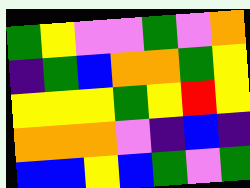[["green", "yellow", "violet", "violet", "green", "violet", "orange"], ["indigo", "green", "blue", "orange", "orange", "green", "yellow"], ["yellow", "yellow", "yellow", "green", "yellow", "red", "yellow"], ["orange", "orange", "orange", "violet", "indigo", "blue", "indigo"], ["blue", "blue", "yellow", "blue", "green", "violet", "green"]]